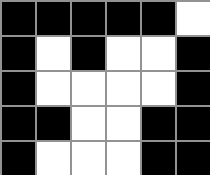[["black", "black", "black", "black", "black", "white"], ["black", "white", "black", "white", "white", "black"], ["black", "white", "white", "white", "white", "black"], ["black", "black", "white", "white", "black", "black"], ["black", "white", "white", "white", "black", "black"]]